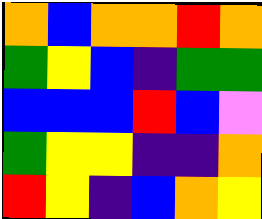[["orange", "blue", "orange", "orange", "red", "orange"], ["green", "yellow", "blue", "indigo", "green", "green"], ["blue", "blue", "blue", "red", "blue", "violet"], ["green", "yellow", "yellow", "indigo", "indigo", "orange"], ["red", "yellow", "indigo", "blue", "orange", "yellow"]]